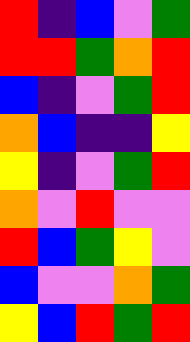[["red", "indigo", "blue", "violet", "green"], ["red", "red", "green", "orange", "red"], ["blue", "indigo", "violet", "green", "red"], ["orange", "blue", "indigo", "indigo", "yellow"], ["yellow", "indigo", "violet", "green", "red"], ["orange", "violet", "red", "violet", "violet"], ["red", "blue", "green", "yellow", "violet"], ["blue", "violet", "violet", "orange", "green"], ["yellow", "blue", "red", "green", "red"]]